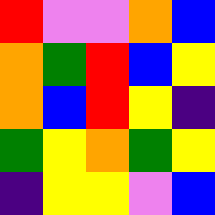[["red", "violet", "violet", "orange", "blue"], ["orange", "green", "red", "blue", "yellow"], ["orange", "blue", "red", "yellow", "indigo"], ["green", "yellow", "orange", "green", "yellow"], ["indigo", "yellow", "yellow", "violet", "blue"]]